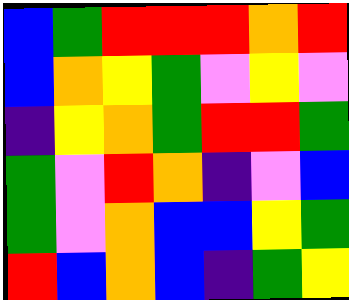[["blue", "green", "red", "red", "red", "orange", "red"], ["blue", "orange", "yellow", "green", "violet", "yellow", "violet"], ["indigo", "yellow", "orange", "green", "red", "red", "green"], ["green", "violet", "red", "orange", "indigo", "violet", "blue"], ["green", "violet", "orange", "blue", "blue", "yellow", "green"], ["red", "blue", "orange", "blue", "indigo", "green", "yellow"]]